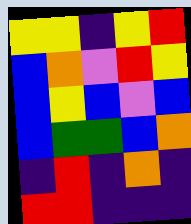[["yellow", "yellow", "indigo", "yellow", "red"], ["blue", "orange", "violet", "red", "yellow"], ["blue", "yellow", "blue", "violet", "blue"], ["blue", "green", "green", "blue", "orange"], ["indigo", "red", "indigo", "orange", "indigo"], ["red", "red", "indigo", "indigo", "indigo"]]